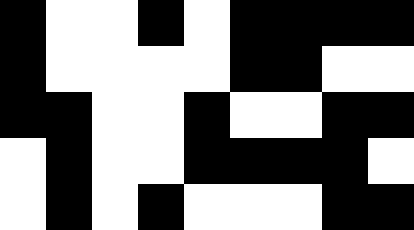[["black", "white", "white", "black", "white", "black", "black", "black", "black"], ["black", "white", "white", "white", "white", "black", "black", "white", "white"], ["black", "black", "white", "white", "black", "white", "white", "black", "black"], ["white", "black", "white", "white", "black", "black", "black", "black", "white"], ["white", "black", "white", "black", "white", "white", "white", "black", "black"]]